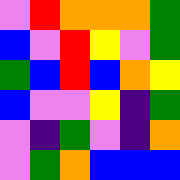[["violet", "red", "orange", "orange", "orange", "green"], ["blue", "violet", "red", "yellow", "violet", "green"], ["green", "blue", "red", "blue", "orange", "yellow"], ["blue", "violet", "violet", "yellow", "indigo", "green"], ["violet", "indigo", "green", "violet", "indigo", "orange"], ["violet", "green", "orange", "blue", "blue", "blue"]]